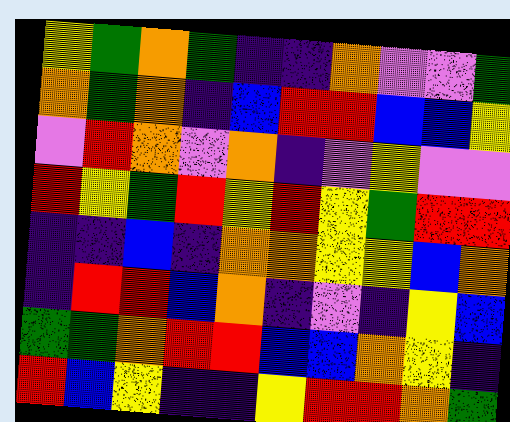[["yellow", "green", "orange", "green", "indigo", "indigo", "orange", "violet", "violet", "green"], ["orange", "green", "orange", "indigo", "blue", "red", "red", "blue", "blue", "yellow"], ["violet", "red", "orange", "violet", "orange", "indigo", "violet", "yellow", "violet", "violet"], ["red", "yellow", "green", "red", "yellow", "red", "yellow", "green", "red", "red"], ["indigo", "indigo", "blue", "indigo", "orange", "orange", "yellow", "yellow", "blue", "orange"], ["indigo", "red", "red", "blue", "orange", "indigo", "violet", "indigo", "yellow", "blue"], ["green", "green", "orange", "red", "red", "blue", "blue", "orange", "yellow", "indigo"], ["red", "blue", "yellow", "indigo", "indigo", "yellow", "red", "red", "orange", "green"]]